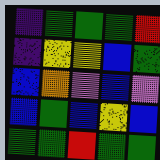[["indigo", "green", "green", "green", "red"], ["indigo", "yellow", "yellow", "blue", "green"], ["blue", "orange", "violet", "blue", "violet"], ["blue", "green", "blue", "yellow", "blue"], ["green", "green", "red", "green", "green"]]